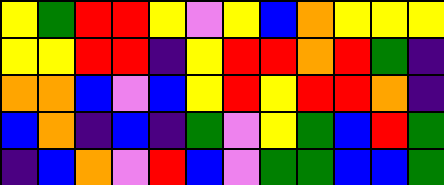[["yellow", "green", "red", "red", "yellow", "violet", "yellow", "blue", "orange", "yellow", "yellow", "yellow"], ["yellow", "yellow", "red", "red", "indigo", "yellow", "red", "red", "orange", "red", "green", "indigo"], ["orange", "orange", "blue", "violet", "blue", "yellow", "red", "yellow", "red", "red", "orange", "indigo"], ["blue", "orange", "indigo", "blue", "indigo", "green", "violet", "yellow", "green", "blue", "red", "green"], ["indigo", "blue", "orange", "violet", "red", "blue", "violet", "green", "green", "blue", "blue", "green"]]